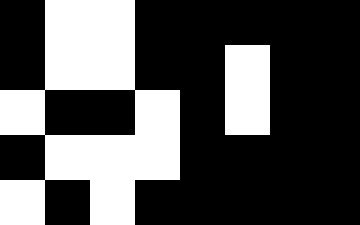[["black", "white", "white", "black", "black", "black", "black", "black"], ["black", "white", "white", "black", "black", "white", "black", "black"], ["white", "black", "black", "white", "black", "white", "black", "black"], ["black", "white", "white", "white", "black", "black", "black", "black"], ["white", "black", "white", "black", "black", "black", "black", "black"]]